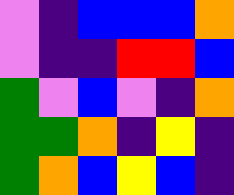[["violet", "indigo", "blue", "blue", "blue", "orange"], ["violet", "indigo", "indigo", "red", "red", "blue"], ["green", "violet", "blue", "violet", "indigo", "orange"], ["green", "green", "orange", "indigo", "yellow", "indigo"], ["green", "orange", "blue", "yellow", "blue", "indigo"]]